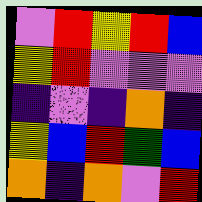[["violet", "red", "yellow", "red", "blue"], ["yellow", "red", "violet", "violet", "violet"], ["indigo", "violet", "indigo", "orange", "indigo"], ["yellow", "blue", "red", "green", "blue"], ["orange", "indigo", "orange", "violet", "red"]]